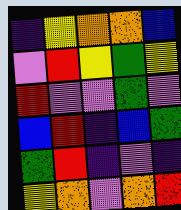[["indigo", "yellow", "orange", "orange", "blue"], ["violet", "red", "yellow", "green", "yellow"], ["red", "violet", "violet", "green", "violet"], ["blue", "red", "indigo", "blue", "green"], ["green", "red", "indigo", "violet", "indigo"], ["yellow", "orange", "violet", "orange", "red"]]